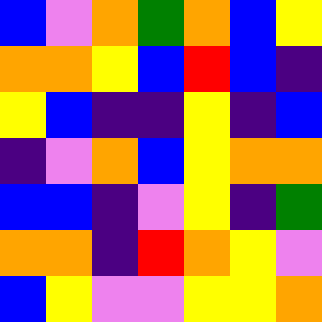[["blue", "violet", "orange", "green", "orange", "blue", "yellow"], ["orange", "orange", "yellow", "blue", "red", "blue", "indigo"], ["yellow", "blue", "indigo", "indigo", "yellow", "indigo", "blue"], ["indigo", "violet", "orange", "blue", "yellow", "orange", "orange"], ["blue", "blue", "indigo", "violet", "yellow", "indigo", "green"], ["orange", "orange", "indigo", "red", "orange", "yellow", "violet"], ["blue", "yellow", "violet", "violet", "yellow", "yellow", "orange"]]